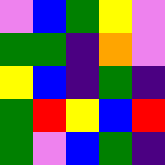[["violet", "blue", "green", "yellow", "violet"], ["green", "green", "indigo", "orange", "violet"], ["yellow", "blue", "indigo", "green", "indigo"], ["green", "red", "yellow", "blue", "red"], ["green", "violet", "blue", "green", "indigo"]]